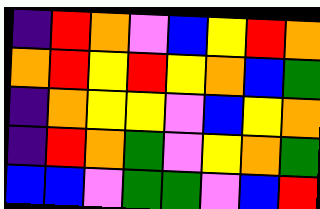[["indigo", "red", "orange", "violet", "blue", "yellow", "red", "orange"], ["orange", "red", "yellow", "red", "yellow", "orange", "blue", "green"], ["indigo", "orange", "yellow", "yellow", "violet", "blue", "yellow", "orange"], ["indigo", "red", "orange", "green", "violet", "yellow", "orange", "green"], ["blue", "blue", "violet", "green", "green", "violet", "blue", "red"]]